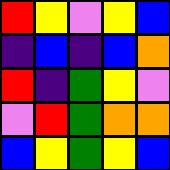[["red", "yellow", "violet", "yellow", "blue"], ["indigo", "blue", "indigo", "blue", "orange"], ["red", "indigo", "green", "yellow", "violet"], ["violet", "red", "green", "orange", "orange"], ["blue", "yellow", "green", "yellow", "blue"]]